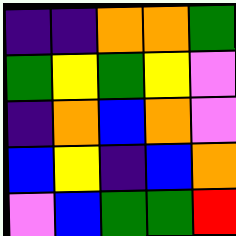[["indigo", "indigo", "orange", "orange", "green"], ["green", "yellow", "green", "yellow", "violet"], ["indigo", "orange", "blue", "orange", "violet"], ["blue", "yellow", "indigo", "blue", "orange"], ["violet", "blue", "green", "green", "red"]]